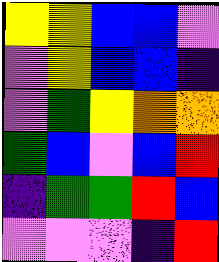[["yellow", "yellow", "blue", "blue", "violet"], ["violet", "yellow", "blue", "blue", "indigo"], ["violet", "green", "yellow", "orange", "orange"], ["green", "blue", "violet", "blue", "red"], ["indigo", "green", "green", "red", "blue"], ["violet", "violet", "violet", "indigo", "red"]]